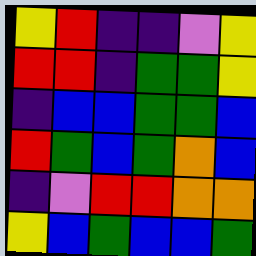[["yellow", "red", "indigo", "indigo", "violet", "yellow"], ["red", "red", "indigo", "green", "green", "yellow"], ["indigo", "blue", "blue", "green", "green", "blue"], ["red", "green", "blue", "green", "orange", "blue"], ["indigo", "violet", "red", "red", "orange", "orange"], ["yellow", "blue", "green", "blue", "blue", "green"]]